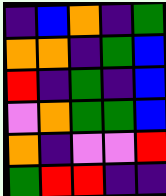[["indigo", "blue", "orange", "indigo", "green"], ["orange", "orange", "indigo", "green", "blue"], ["red", "indigo", "green", "indigo", "blue"], ["violet", "orange", "green", "green", "blue"], ["orange", "indigo", "violet", "violet", "red"], ["green", "red", "red", "indigo", "indigo"]]